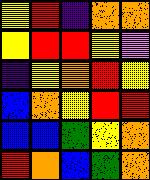[["yellow", "red", "indigo", "orange", "orange"], ["yellow", "red", "red", "yellow", "violet"], ["indigo", "yellow", "orange", "red", "yellow"], ["blue", "orange", "yellow", "red", "red"], ["blue", "blue", "green", "yellow", "orange"], ["red", "orange", "blue", "green", "orange"]]